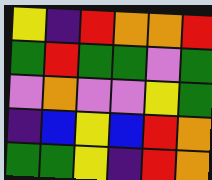[["yellow", "indigo", "red", "orange", "orange", "red"], ["green", "red", "green", "green", "violet", "green"], ["violet", "orange", "violet", "violet", "yellow", "green"], ["indigo", "blue", "yellow", "blue", "red", "orange"], ["green", "green", "yellow", "indigo", "red", "orange"]]